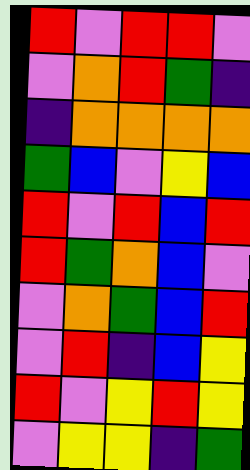[["red", "violet", "red", "red", "violet"], ["violet", "orange", "red", "green", "indigo"], ["indigo", "orange", "orange", "orange", "orange"], ["green", "blue", "violet", "yellow", "blue"], ["red", "violet", "red", "blue", "red"], ["red", "green", "orange", "blue", "violet"], ["violet", "orange", "green", "blue", "red"], ["violet", "red", "indigo", "blue", "yellow"], ["red", "violet", "yellow", "red", "yellow"], ["violet", "yellow", "yellow", "indigo", "green"]]